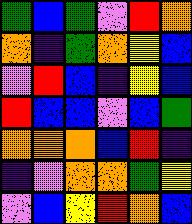[["green", "blue", "green", "violet", "red", "orange"], ["orange", "indigo", "green", "orange", "yellow", "blue"], ["violet", "red", "blue", "indigo", "yellow", "blue"], ["red", "blue", "blue", "violet", "blue", "green"], ["orange", "orange", "orange", "blue", "red", "indigo"], ["indigo", "violet", "orange", "orange", "green", "yellow"], ["violet", "blue", "yellow", "red", "orange", "blue"]]